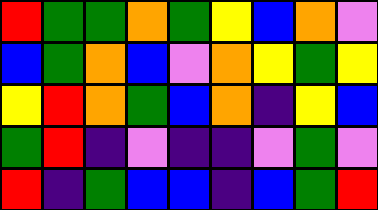[["red", "green", "green", "orange", "green", "yellow", "blue", "orange", "violet"], ["blue", "green", "orange", "blue", "violet", "orange", "yellow", "green", "yellow"], ["yellow", "red", "orange", "green", "blue", "orange", "indigo", "yellow", "blue"], ["green", "red", "indigo", "violet", "indigo", "indigo", "violet", "green", "violet"], ["red", "indigo", "green", "blue", "blue", "indigo", "blue", "green", "red"]]